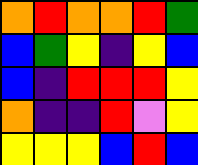[["orange", "red", "orange", "orange", "red", "green"], ["blue", "green", "yellow", "indigo", "yellow", "blue"], ["blue", "indigo", "red", "red", "red", "yellow"], ["orange", "indigo", "indigo", "red", "violet", "yellow"], ["yellow", "yellow", "yellow", "blue", "red", "blue"]]